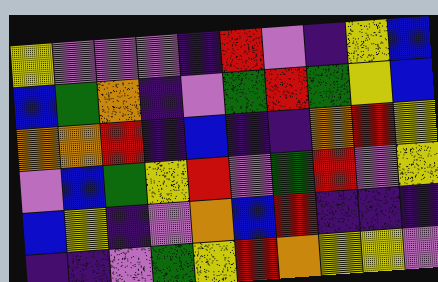[["yellow", "violet", "violet", "violet", "indigo", "red", "violet", "indigo", "yellow", "blue"], ["blue", "green", "orange", "indigo", "violet", "green", "red", "green", "yellow", "blue"], ["orange", "orange", "red", "indigo", "blue", "indigo", "indigo", "orange", "red", "yellow"], ["violet", "blue", "green", "yellow", "red", "violet", "green", "red", "violet", "yellow"], ["blue", "yellow", "indigo", "violet", "orange", "blue", "red", "indigo", "indigo", "indigo"], ["indigo", "indigo", "violet", "green", "yellow", "red", "orange", "yellow", "yellow", "violet"]]